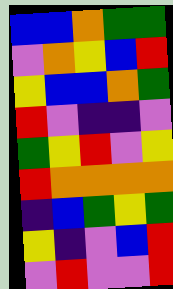[["blue", "blue", "orange", "green", "green"], ["violet", "orange", "yellow", "blue", "red"], ["yellow", "blue", "blue", "orange", "green"], ["red", "violet", "indigo", "indigo", "violet"], ["green", "yellow", "red", "violet", "yellow"], ["red", "orange", "orange", "orange", "orange"], ["indigo", "blue", "green", "yellow", "green"], ["yellow", "indigo", "violet", "blue", "red"], ["violet", "red", "violet", "violet", "red"]]